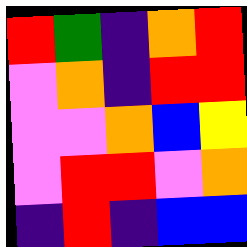[["red", "green", "indigo", "orange", "red"], ["violet", "orange", "indigo", "red", "red"], ["violet", "violet", "orange", "blue", "yellow"], ["violet", "red", "red", "violet", "orange"], ["indigo", "red", "indigo", "blue", "blue"]]